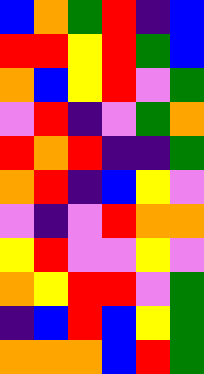[["blue", "orange", "green", "red", "indigo", "blue"], ["red", "red", "yellow", "red", "green", "blue"], ["orange", "blue", "yellow", "red", "violet", "green"], ["violet", "red", "indigo", "violet", "green", "orange"], ["red", "orange", "red", "indigo", "indigo", "green"], ["orange", "red", "indigo", "blue", "yellow", "violet"], ["violet", "indigo", "violet", "red", "orange", "orange"], ["yellow", "red", "violet", "violet", "yellow", "violet"], ["orange", "yellow", "red", "red", "violet", "green"], ["indigo", "blue", "red", "blue", "yellow", "green"], ["orange", "orange", "orange", "blue", "red", "green"]]